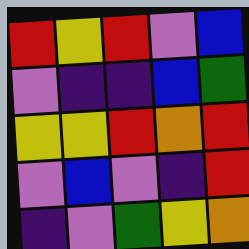[["red", "yellow", "red", "violet", "blue"], ["violet", "indigo", "indigo", "blue", "green"], ["yellow", "yellow", "red", "orange", "red"], ["violet", "blue", "violet", "indigo", "red"], ["indigo", "violet", "green", "yellow", "orange"]]